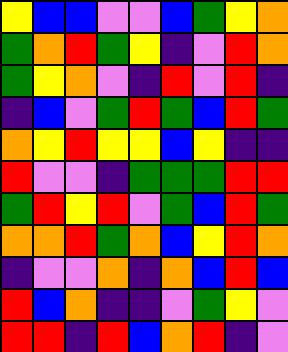[["yellow", "blue", "blue", "violet", "violet", "blue", "green", "yellow", "orange"], ["green", "orange", "red", "green", "yellow", "indigo", "violet", "red", "orange"], ["green", "yellow", "orange", "violet", "indigo", "red", "violet", "red", "indigo"], ["indigo", "blue", "violet", "green", "red", "green", "blue", "red", "green"], ["orange", "yellow", "red", "yellow", "yellow", "blue", "yellow", "indigo", "indigo"], ["red", "violet", "violet", "indigo", "green", "green", "green", "red", "red"], ["green", "red", "yellow", "red", "violet", "green", "blue", "red", "green"], ["orange", "orange", "red", "green", "orange", "blue", "yellow", "red", "orange"], ["indigo", "violet", "violet", "orange", "indigo", "orange", "blue", "red", "blue"], ["red", "blue", "orange", "indigo", "indigo", "violet", "green", "yellow", "violet"], ["red", "red", "indigo", "red", "blue", "orange", "red", "indigo", "violet"]]